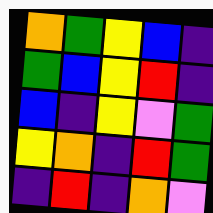[["orange", "green", "yellow", "blue", "indigo"], ["green", "blue", "yellow", "red", "indigo"], ["blue", "indigo", "yellow", "violet", "green"], ["yellow", "orange", "indigo", "red", "green"], ["indigo", "red", "indigo", "orange", "violet"]]